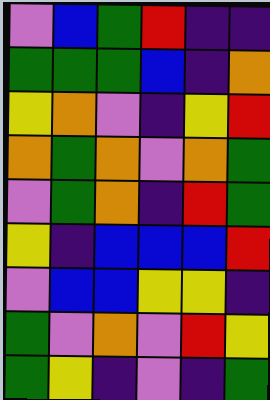[["violet", "blue", "green", "red", "indigo", "indigo"], ["green", "green", "green", "blue", "indigo", "orange"], ["yellow", "orange", "violet", "indigo", "yellow", "red"], ["orange", "green", "orange", "violet", "orange", "green"], ["violet", "green", "orange", "indigo", "red", "green"], ["yellow", "indigo", "blue", "blue", "blue", "red"], ["violet", "blue", "blue", "yellow", "yellow", "indigo"], ["green", "violet", "orange", "violet", "red", "yellow"], ["green", "yellow", "indigo", "violet", "indigo", "green"]]